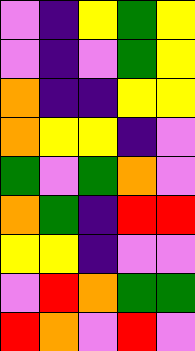[["violet", "indigo", "yellow", "green", "yellow"], ["violet", "indigo", "violet", "green", "yellow"], ["orange", "indigo", "indigo", "yellow", "yellow"], ["orange", "yellow", "yellow", "indigo", "violet"], ["green", "violet", "green", "orange", "violet"], ["orange", "green", "indigo", "red", "red"], ["yellow", "yellow", "indigo", "violet", "violet"], ["violet", "red", "orange", "green", "green"], ["red", "orange", "violet", "red", "violet"]]